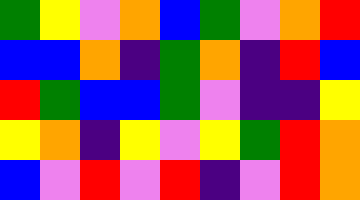[["green", "yellow", "violet", "orange", "blue", "green", "violet", "orange", "red"], ["blue", "blue", "orange", "indigo", "green", "orange", "indigo", "red", "blue"], ["red", "green", "blue", "blue", "green", "violet", "indigo", "indigo", "yellow"], ["yellow", "orange", "indigo", "yellow", "violet", "yellow", "green", "red", "orange"], ["blue", "violet", "red", "violet", "red", "indigo", "violet", "red", "orange"]]